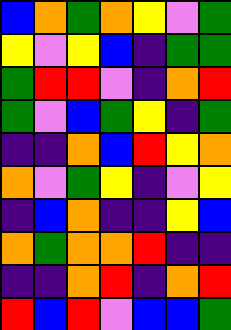[["blue", "orange", "green", "orange", "yellow", "violet", "green"], ["yellow", "violet", "yellow", "blue", "indigo", "green", "green"], ["green", "red", "red", "violet", "indigo", "orange", "red"], ["green", "violet", "blue", "green", "yellow", "indigo", "green"], ["indigo", "indigo", "orange", "blue", "red", "yellow", "orange"], ["orange", "violet", "green", "yellow", "indigo", "violet", "yellow"], ["indigo", "blue", "orange", "indigo", "indigo", "yellow", "blue"], ["orange", "green", "orange", "orange", "red", "indigo", "indigo"], ["indigo", "indigo", "orange", "red", "indigo", "orange", "red"], ["red", "blue", "red", "violet", "blue", "blue", "green"]]